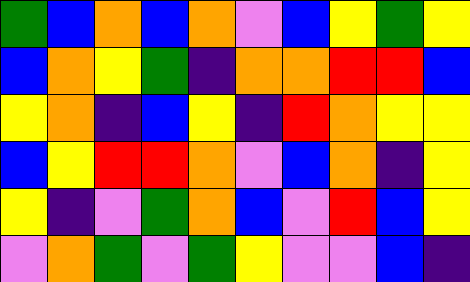[["green", "blue", "orange", "blue", "orange", "violet", "blue", "yellow", "green", "yellow"], ["blue", "orange", "yellow", "green", "indigo", "orange", "orange", "red", "red", "blue"], ["yellow", "orange", "indigo", "blue", "yellow", "indigo", "red", "orange", "yellow", "yellow"], ["blue", "yellow", "red", "red", "orange", "violet", "blue", "orange", "indigo", "yellow"], ["yellow", "indigo", "violet", "green", "orange", "blue", "violet", "red", "blue", "yellow"], ["violet", "orange", "green", "violet", "green", "yellow", "violet", "violet", "blue", "indigo"]]